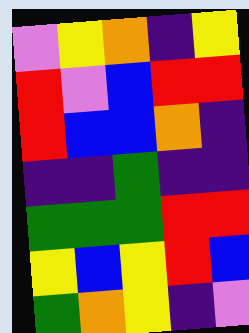[["violet", "yellow", "orange", "indigo", "yellow"], ["red", "violet", "blue", "red", "red"], ["red", "blue", "blue", "orange", "indigo"], ["indigo", "indigo", "green", "indigo", "indigo"], ["green", "green", "green", "red", "red"], ["yellow", "blue", "yellow", "red", "blue"], ["green", "orange", "yellow", "indigo", "violet"]]